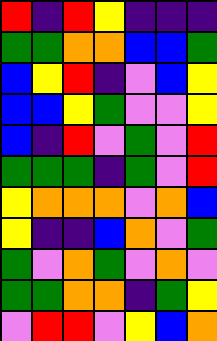[["red", "indigo", "red", "yellow", "indigo", "indigo", "indigo"], ["green", "green", "orange", "orange", "blue", "blue", "green"], ["blue", "yellow", "red", "indigo", "violet", "blue", "yellow"], ["blue", "blue", "yellow", "green", "violet", "violet", "yellow"], ["blue", "indigo", "red", "violet", "green", "violet", "red"], ["green", "green", "green", "indigo", "green", "violet", "red"], ["yellow", "orange", "orange", "orange", "violet", "orange", "blue"], ["yellow", "indigo", "indigo", "blue", "orange", "violet", "green"], ["green", "violet", "orange", "green", "violet", "orange", "violet"], ["green", "green", "orange", "orange", "indigo", "green", "yellow"], ["violet", "red", "red", "violet", "yellow", "blue", "orange"]]